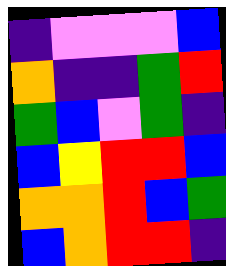[["indigo", "violet", "violet", "violet", "blue"], ["orange", "indigo", "indigo", "green", "red"], ["green", "blue", "violet", "green", "indigo"], ["blue", "yellow", "red", "red", "blue"], ["orange", "orange", "red", "blue", "green"], ["blue", "orange", "red", "red", "indigo"]]